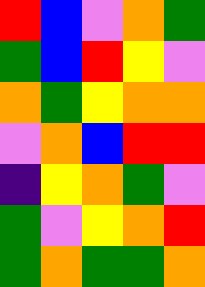[["red", "blue", "violet", "orange", "green"], ["green", "blue", "red", "yellow", "violet"], ["orange", "green", "yellow", "orange", "orange"], ["violet", "orange", "blue", "red", "red"], ["indigo", "yellow", "orange", "green", "violet"], ["green", "violet", "yellow", "orange", "red"], ["green", "orange", "green", "green", "orange"]]